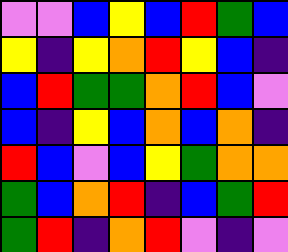[["violet", "violet", "blue", "yellow", "blue", "red", "green", "blue"], ["yellow", "indigo", "yellow", "orange", "red", "yellow", "blue", "indigo"], ["blue", "red", "green", "green", "orange", "red", "blue", "violet"], ["blue", "indigo", "yellow", "blue", "orange", "blue", "orange", "indigo"], ["red", "blue", "violet", "blue", "yellow", "green", "orange", "orange"], ["green", "blue", "orange", "red", "indigo", "blue", "green", "red"], ["green", "red", "indigo", "orange", "red", "violet", "indigo", "violet"]]